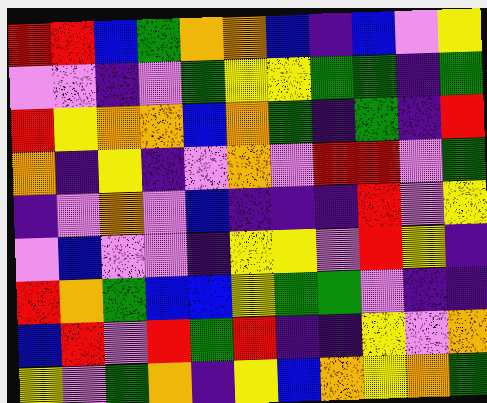[["red", "red", "blue", "green", "orange", "orange", "blue", "indigo", "blue", "violet", "yellow"], ["violet", "violet", "indigo", "violet", "green", "yellow", "yellow", "green", "green", "indigo", "green"], ["red", "yellow", "orange", "orange", "blue", "orange", "green", "indigo", "green", "indigo", "red"], ["orange", "indigo", "yellow", "indigo", "violet", "orange", "violet", "red", "red", "violet", "green"], ["indigo", "violet", "orange", "violet", "blue", "indigo", "indigo", "indigo", "red", "violet", "yellow"], ["violet", "blue", "violet", "violet", "indigo", "yellow", "yellow", "violet", "red", "yellow", "indigo"], ["red", "orange", "green", "blue", "blue", "yellow", "green", "green", "violet", "indigo", "indigo"], ["blue", "red", "violet", "red", "green", "red", "indigo", "indigo", "yellow", "violet", "orange"], ["yellow", "violet", "green", "orange", "indigo", "yellow", "blue", "orange", "yellow", "orange", "green"]]